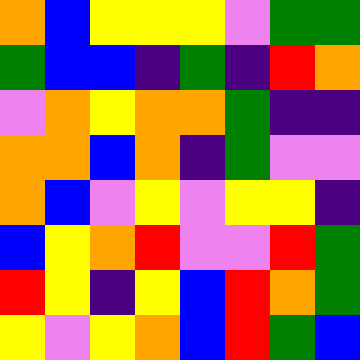[["orange", "blue", "yellow", "yellow", "yellow", "violet", "green", "green"], ["green", "blue", "blue", "indigo", "green", "indigo", "red", "orange"], ["violet", "orange", "yellow", "orange", "orange", "green", "indigo", "indigo"], ["orange", "orange", "blue", "orange", "indigo", "green", "violet", "violet"], ["orange", "blue", "violet", "yellow", "violet", "yellow", "yellow", "indigo"], ["blue", "yellow", "orange", "red", "violet", "violet", "red", "green"], ["red", "yellow", "indigo", "yellow", "blue", "red", "orange", "green"], ["yellow", "violet", "yellow", "orange", "blue", "red", "green", "blue"]]